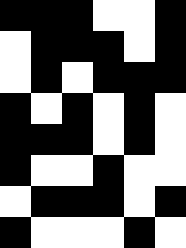[["black", "black", "black", "white", "white", "black"], ["white", "black", "black", "black", "white", "black"], ["white", "black", "white", "black", "black", "black"], ["black", "white", "black", "white", "black", "white"], ["black", "black", "black", "white", "black", "white"], ["black", "white", "white", "black", "white", "white"], ["white", "black", "black", "black", "white", "black"], ["black", "white", "white", "white", "black", "white"]]